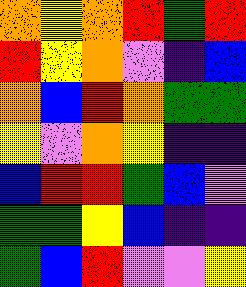[["orange", "yellow", "orange", "red", "green", "red"], ["red", "yellow", "orange", "violet", "indigo", "blue"], ["orange", "blue", "red", "orange", "green", "green"], ["yellow", "violet", "orange", "yellow", "indigo", "indigo"], ["blue", "red", "red", "green", "blue", "violet"], ["green", "green", "yellow", "blue", "indigo", "indigo"], ["green", "blue", "red", "violet", "violet", "yellow"]]